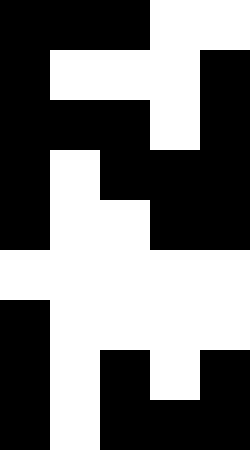[["black", "black", "black", "white", "white"], ["black", "white", "white", "white", "black"], ["black", "black", "black", "white", "black"], ["black", "white", "black", "black", "black"], ["black", "white", "white", "black", "black"], ["white", "white", "white", "white", "white"], ["black", "white", "white", "white", "white"], ["black", "white", "black", "white", "black"], ["black", "white", "black", "black", "black"]]